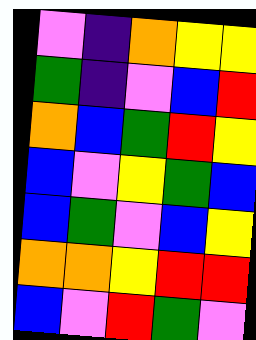[["violet", "indigo", "orange", "yellow", "yellow"], ["green", "indigo", "violet", "blue", "red"], ["orange", "blue", "green", "red", "yellow"], ["blue", "violet", "yellow", "green", "blue"], ["blue", "green", "violet", "blue", "yellow"], ["orange", "orange", "yellow", "red", "red"], ["blue", "violet", "red", "green", "violet"]]